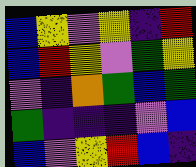[["blue", "yellow", "violet", "yellow", "indigo", "red"], ["blue", "red", "yellow", "violet", "green", "yellow"], ["violet", "indigo", "orange", "green", "blue", "green"], ["green", "indigo", "indigo", "indigo", "violet", "blue"], ["blue", "violet", "yellow", "red", "blue", "indigo"]]